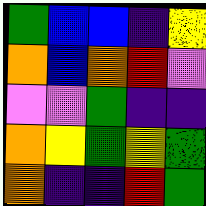[["green", "blue", "blue", "indigo", "yellow"], ["orange", "blue", "orange", "red", "violet"], ["violet", "violet", "green", "indigo", "indigo"], ["orange", "yellow", "green", "yellow", "green"], ["orange", "indigo", "indigo", "red", "green"]]